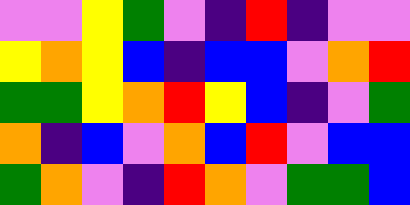[["violet", "violet", "yellow", "green", "violet", "indigo", "red", "indigo", "violet", "violet"], ["yellow", "orange", "yellow", "blue", "indigo", "blue", "blue", "violet", "orange", "red"], ["green", "green", "yellow", "orange", "red", "yellow", "blue", "indigo", "violet", "green"], ["orange", "indigo", "blue", "violet", "orange", "blue", "red", "violet", "blue", "blue"], ["green", "orange", "violet", "indigo", "red", "orange", "violet", "green", "green", "blue"]]